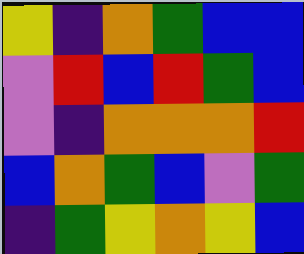[["yellow", "indigo", "orange", "green", "blue", "blue"], ["violet", "red", "blue", "red", "green", "blue"], ["violet", "indigo", "orange", "orange", "orange", "red"], ["blue", "orange", "green", "blue", "violet", "green"], ["indigo", "green", "yellow", "orange", "yellow", "blue"]]